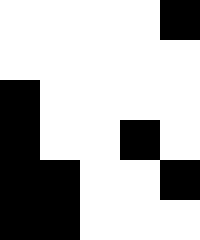[["white", "white", "white", "white", "black"], ["white", "white", "white", "white", "white"], ["black", "white", "white", "white", "white"], ["black", "white", "white", "black", "white"], ["black", "black", "white", "white", "black"], ["black", "black", "white", "white", "white"]]